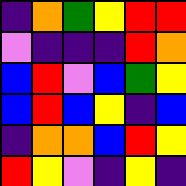[["indigo", "orange", "green", "yellow", "red", "red"], ["violet", "indigo", "indigo", "indigo", "red", "orange"], ["blue", "red", "violet", "blue", "green", "yellow"], ["blue", "red", "blue", "yellow", "indigo", "blue"], ["indigo", "orange", "orange", "blue", "red", "yellow"], ["red", "yellow", "violet", "indigo", "yellow", "indigo"]]